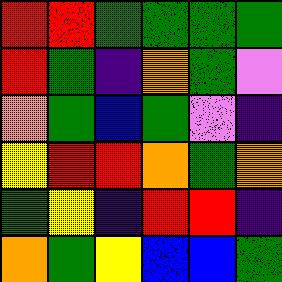[["red", "red", "green", "green", "green", "green"], ["red", "green", "indigo", "orange", "green", "violet"], ["orange", "green", "blue", "green", "violet", "indigo"], ["yellow", "red", "red", "orange", "green", "orange"], ["green", "yellow", "indigo", "red", "red", "indigo"], ["orange", "green", "yellow", "blue", "blue", "green"]]